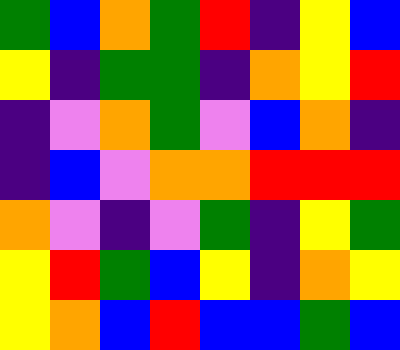[["green", "blue", "orange", "green", "red", "indigo", "yellow", "blue"], ["yellow", "indigo", "green", "green", "indigo", "orange", "yellow", "red"], ["indigo", "violet", "orange", "green", "violet", "blue", "orange", "indigo"], ["indigo", "blue", "violet", "orange", "orange", "red", "red", "red"], ["orange", "violet", "indigo", "violet", "green", "indigo", "yellow", "green"], ["yellow", "red", "green", "blue", "yellow", "indigo", "orange", "yellow"], ["yellow", "orange", "blue", "red", "blue", "blue", "green", "blue"]]